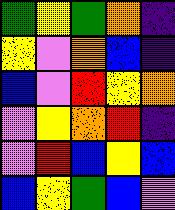[["green", "yellow", "green", "orange", "indigo"], ["yellow", "violet", "orange", "blue", "indigo"], ["blue", "violet", "red", "yellow", "orange"], ["violet", "yellow", "orange", "red", "indigo"], ["violet", "red", "blue", "yellow", "blue"], ["blue", "yellow", "green", "blue", "violet"]]